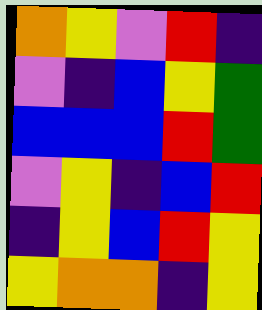[["orange", "yellow", "violet", "red", "indigo"], ["violet", "indigo", "blue", "yellow", "green"], ["blue", "blue", "blue", "red", "green"], ["violet", "yellow", "indigo", "blue", "red"], ["indigo", "yellow", "blue", "red", "yellow"], ["yellow", "orange", "orange", "indigo", "yellow"]]